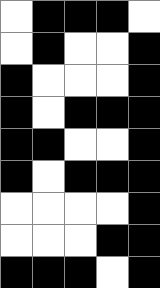[["white", "black", "black", "black", "white"], ["white", "black", "white", "white", "black"], ["black", "white", "white", "white", "black"], ["black", "white", "black", "black", "black"], ["black", "black", "white", "white", "black"], ["black", "white", "black", "black", "black"], ["white", "white", "white", "white", "black"], ["white", "white", "white", "black", "black"], ["black", "black", "black", "white", "black"]]